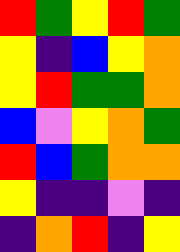[["red", "green", "yellow", "red", "green"], ["yellow", "indigo", "blue", "yellow", "orange"], ["yellow", "red", "green", "green", "orange"], ["blue", "violet", "yellow", "orange", "green"], ["red", "blue", "green", "orange", "orange"], ["yellow", "indigo", "indigo", "violet", "indigo"], ["indigo", "orange", "red", "indigo", "yellow"]]